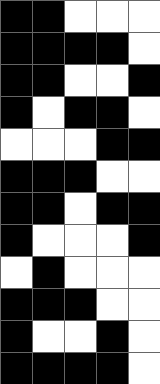[["black", "black", "white", "white", "white"], ["black", "black", "black", "black", "white"], ["black", "black", "white", "white", "black"], ["black", "white", "black", "black", "white"], ["white", "white", "white", "black", "black"], ["black", "black", "black", "white", "white"], ["black", "black", "white", "black", "black"], ["black", "white", "white", "white", "black"], ["white", "black", "white", "white", "white"], ["black", "black", "black", "white", "white"], ["black", "white", "white", "black", "white"], ["black", "black", "black", "black", "white"]]